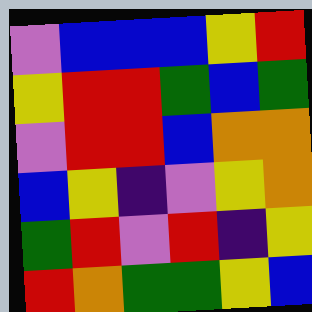[["violet", "blue", "blue", "blue", "yellow", "red"], ["yellow", "red", "red", "green", "blue", "green"], ["violet", "red", "red", "blue", "orange", "orange"], ["blue", "yellow", "indigo", "violet", "yellow", "orange"], ["green", "red", "violet", "red", "indigo", "yellow"], ["red", "orange", "green", "green", "yellow", "blue"]]